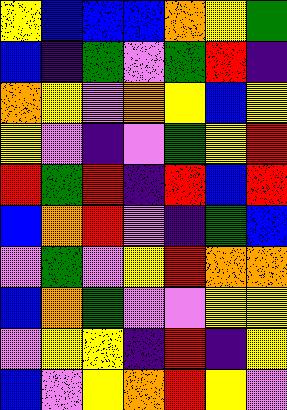[["yellow", "blue", "blue", "blue", "orange", "yellow", "green"], ["blue", "indigo", "green", "violet", "green", "red", "indigo"], ["orange", "yellow", "violet", "orange", "yellow", "blue", "yellow"], ["yellow", "violet", "indigo", "violet", "green", "yellow", "red"], ["red", "green", "red", "indigo", "red", "blue", "red"], ["blue", "orange", "red", "violet", "indigo", "green", "blue"], ["violet", "green", "violet", "yellow", "red", "orange", "orange"], ["blue", "orange", "green", "violet", "violet", "yellow", "yellow"], ["violet", "yellow", "yellow", "indigo", "red", "indigo", "yellow"], ["blue", "violet", "yellow", "orange", "red", "yellow", "violet"]]